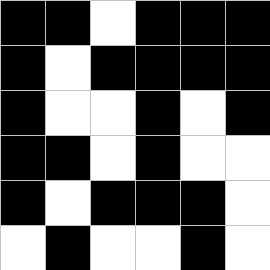[["black", "black", "white", "black", "black", "black"], ["black", "white", "black", "black", "black", "black"], ["black", "white", "white", "black", "white", "black"], ["black", "black", "white", "black", "white", "white"], ["black", "white", "black", "black", "black", "white"], ["white", "black", "white", "white", "black", "white"]]